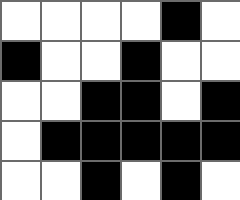[["white", "white", "white", "white", "black", "white"], ["black", "white", "white", "black", "white", "white"], ["white", "white", "black", "black", "white", "black"], ["white", "black", "black", "black", "black", "black"], ["white", "white", "black", "white", "black", "white"]]